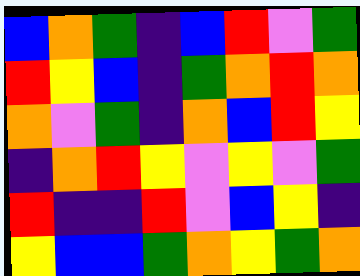[["blue", "orange", "green", "indigo", "blue", "red", "violet", "green"], ["red", "yellow", "blue", "indigo", "green", "orange", "red", "orange"], ["orange", "violet", "green", "indigo", "orange", "blue", "red", "yellow"], ["indigo", "orange", "red", "yellow", "violet", "yellow", "violet", "green"], ["red", "indigo", "indigo", "red", "violet", "blue", "yellow", "indigo"], ["yellow", "blue", "blue", "green", "orange", "yellow", "green", "orange"]]